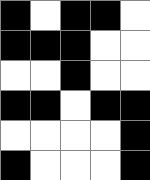[["black", "white", "black", "black", "white"], ["black", "black", "black", "white", "white"], ["white", "white", "black", "white", "white"], ["black", "black", "white", "black", "black"], ["white", "white", "white", "white", "black"], ["black", "white", "white", "white", "black"]]